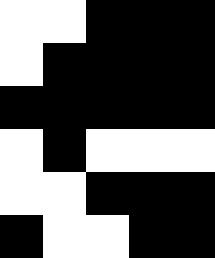[["white", "white", "black", "black", "black"], ["white", "black", "black", "black", "black"], ["black", "black", "black", "black", "black"], ["white", "black", "white", "white", "white"], ["white", "white", "black", "black", "black"], ["black", "white", "white", "black", "black"]]